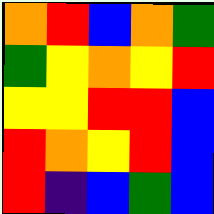[["orange", "red", "blue", "orange", "green"], ["green", "yellow", "orange", "yellow", "red"], ["yellow", "yellow", "red", "red", "blue"], ["red", "orange", "yellow", "red", "blue"], ["red", "indigo", "blue", "green", "blue"]]